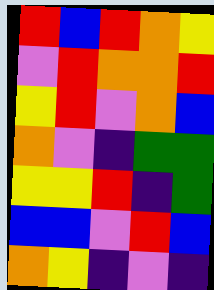[["red", "blue", "red", "orange", "yellow"], ["violet", "red", "orange", "orange", "red"], ["yellow", "red", "violet", "orange", "blue"], ["orange", "violet", "indigo", "green", "green"], ["yellow", "yellow", "red", "indigo", "green"], ["blue", "blue", "violet", "red", "blue"], ["orange", "yellow", "indigo", "violet", "indigo"]]